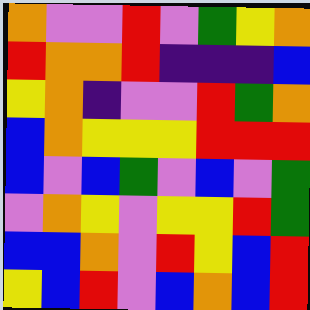[["orange", "violet", "violet", "red", "violet", "green", "yellow", "orange"], ["red", "orange", "orange", "red", "indigo", "indigo", "indigo", "blue"], ["yellow", "orange", "indigo", "violet", "violet", "red", "green", "orange"], ["blue", "orange", "yellow", "yellow", "yellow", "red", "red", "red"], ["blue", "violet", "blue", "green", "violet", "blue", "violet", "green"], ["violet", "orange", "yellow", "violet", "yellow", "yellow", "red", "green"], ["blue", "blue", "orange", "violet", "red", "yellow", "blue", "red"], ["yellow", "blue", "red", "violet", "blue", "orange", "blue", "red"]]